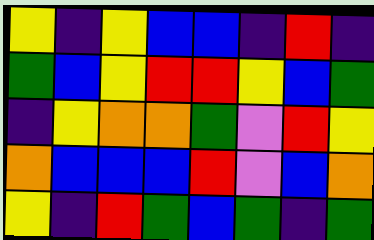[["yellow", "indigo", "yellow", "blue", "blue", "indigo", "red", "indigo"], ["green", "blue", "yellow", "red", "red", "yellow", "blue", "green"], ["indigo", "yellow", "orange", "orange", "green", "violet", "red", "yellow"], ["orange", "blue", "blue", "blue", "red", "violet", "blue", "orange"], ["yellow", "indigo", "red", "green", "blue", "green", "indigo", "green"]]